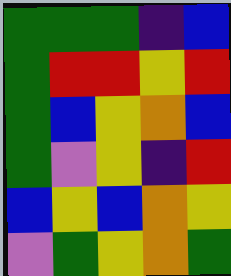[["green", "green", "green", "indigo", "blue"], ["green", "red", "red", "yellow", "red"], ["green", "blue", "yellow", "orange", "blue"], ["green", "violet", "yellow", "indigo", "red"], ["blue", "yellow", "blue", "orange", "yellow"], ["violet", "green", "yellow", "orange", "green"]]